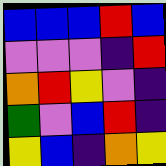[["blue", "blue", "blue", "red", "blue"], ["violet", "violet", "violet", "indigo", "red"], ["orange", "red", "yellow", "violet", "indigo"], ["green", "violet", "blue", "red", "indigo"], ["yellow", "blue", "indigo", "orange", "yellow"]]